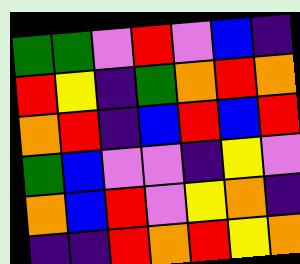[["green", "green", "violet", "red", "violet", "blue", "indigo"], ["red", "yellow", "indigo", "green", "orange", "red", "orange"], ["orange", "red", "indigo", "blue", "red", "blue", "red"], ["green", "blue", "violet", "violet", "indigo", "yellow", "violet"], ["orange", "blue", "red", "violet", "yellow", "orange", "indigo"], ["indigo", "indigo", "red", "orange", "red", "yellow", "orange"]]